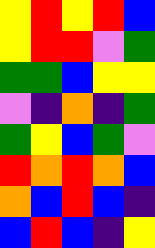[["yellow", "red", "yellow", "red", "blue"], ["yellow", "red", "red", "violet", "green"], ["green", "green", "blue", "yellow", "yellow"], ["violet", "indigo", "orange", "indigo", "green"], ["green", "yellow", "blue", "green", "violet"], ["red", "orange", "red", "orange", "blue"], ["orange", "blue", "red", "blue", "indigo"], ["blue", "red", "blue", "indigo", "yellow"]]